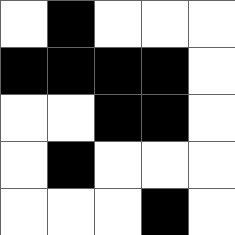[["white", "black", "white", "white", "white"], ["black", "black", "black", "black", "white"], ["white", "white", "black", "black", "white"], ["white", "black", "white", "white", "white"], ["white", "white", "white", "black", "white"]]